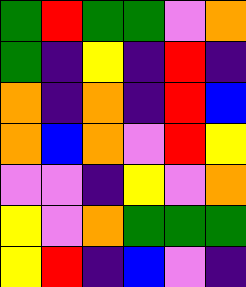[["green", "red", "green", "green", "violet", "orange"], ["green", "indigo", "yellow", "indigo", "red", "indigo"], ["orange", "indigo", "orange", "indigo", "red", "blue"], ["orange", "blue", "orange", "violet", "red", "yellow"], ["violet", "violet", "indigo", "yellow", "violet", "orange"], ["yellow", "violet", "orange", "green", "green", "green"], ["yellow", "red", "indigo", "blue", "violet", "indigo"]]